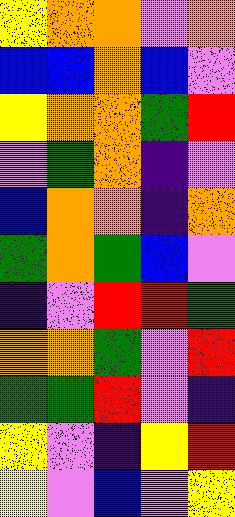[["yellow", "orange", "orange", "violet", "orange"], ["blue", "blue", "orange", "blue", "violet"], ["yellow", "orange", "orange", "green", "red"], ["violet", "green", "orange", "indigo", "violet"], ["blue", "orange", "orange", "indigo", "orange"], ["green", "orange", "green", "blue", "violet"], ["indigo", "violet", "red", "red", "green"], ["orange", "orange", "green", "violet", "red"], ["green", "green", "red", "violet", "indigo"], ["yellow", "violet", "indigo", "yellow", "red"], ["yellow", "violet", "blue", "violet", "yellow"]]